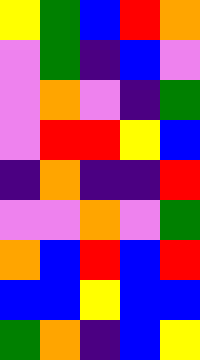[["yellow", "green", "blue", "red", "orange"], ["violet", "green", "indigo", "blue", "violet"], ["violet", "orange", "violet", "indigo", "green"], ["violet", "red", "red", "yellow", "blue"], ["indigo", "orange", "indigo", "indigo", "red"], ["violet", "violet", "orange", "violet", "green"], ["orange", "blue", "red", "blue", "red"], ["blue", "blue", "yellow", "blue", "blue"], ["green", "orange", "indigo", "blue", "yellow"]]